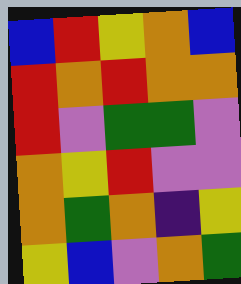[["blue", "red", "yellow", "orange", "blue"], ["red", "orange", "red", "orange", "orange"], ["red", "violet", "green", "green", "violet"], ["orange", "yellow", "red", "violet", "violet"], ["orange", "green", "orange", "indigo", "yellow"], ["yellow", "blue", "violet", "orange", "green"]]